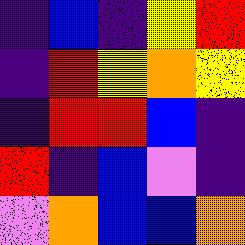[["indigo", "blue", "indigo", "yellow", "red"], ["indigo", "red", "yellow", "orange", "yellow"], ["indigo", "red", "red", "blue", "indigo"], ["red", "indigo", "blue", "violet", "indigo"], ["violet", "orange", "blue", "blue", "orange"]]